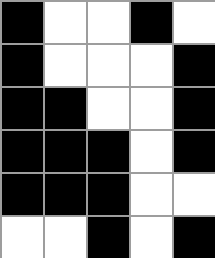[["black", "white", "white", "black", "white"], ["black", "white", "white", "white", "black"], ["black", "black", "white", "white", "black"], ["black", "black", "black", "white", "black"], ["black", "black", "black", "white", "white"], ["white", "white", "black", "white", "black"]]